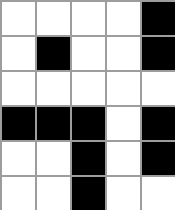[["white", "white", "white", "white", "black"], ["white", "black", "white", "white", "black"], ["white", "white", "white", "white", "white"], ["black", "black", "black", "white", "black"], ["white", "white", "black", "white", "black"], ["white", "white", "black", "white", "white"]]